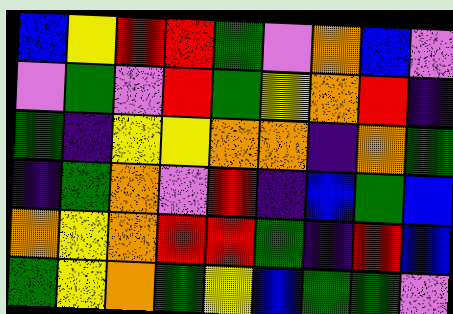[["blue", "yellow", "red", "red", "green", "violet", "orange", "blue", "violet"], ["violet", "green", "violet", "red", "green", "yellow", "orange", "red", "indigo"], ["green", "indigo", "yellow", "yellow", "orange", "orange", "indigo", "orange", "green"], ["indigo", "green", "orange", "violet", "red", "indigo", "blue", "green", "blue"], ["orange", "yellow", "orange", "red", "red", "green", "indigo", "red", "blue"], ["green", "yellow", "orange", "green", "yellow", "blue", "green", "green", "violet"]]